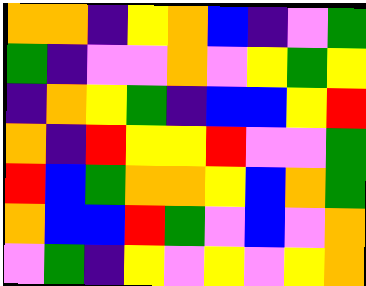[["orange", "orange", "indigo", "yellow", "orange", "blue", "indigo", "violet", "green"], ["green", "indigo", "violet", "violet", "orange", "violet", "yellow", "green", "yellow"], ["indigo", "orange", "yellow", "green", "indigo", "blue", "blue", "yellow", "red"], ["orange", "indigo", "red", "yellow", "yellow", "red", "violet", "violet", "green"], ["red", "blue", "green", "orange", "orange", "yellow", "blue", "orange", "green"], ["orange", "blue", "blue", "red", "green", "violet", "blue", "violet", "orange"], ["violet", "green", "indigo", "yellow", "violet", "yellow", "violet", "yellow", "orange"]]